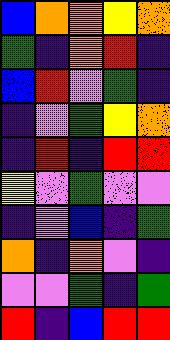[["blue", "orange", "orange", "yellow", "orange"], ["green", "indigo", "orange", "red", "indigo"], ["blue", "red", "violet", "green", "indigo"], ["indigo", "violet", "green", "yellow", "orange"], ["indigo", "red", "indigo", "red", "red"], ["yellow", "violet", "green", "violet", "violet"], ["indigo", "violet", "blue", "indigo", "green"], ["orange", "indigo", "orange", "violet", "indigo"], ["violet", "violet", "green", "indigo", "green"], ["red", "indigo", "blue", "red", "red"]]